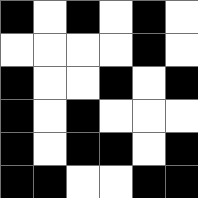[["black", "white", "black", "white", "black", "white"], ["white", "white", "white", "white", "black", "white"], ["black", "white", "white", "black", "white", "black"], ["black", "white", "black", "white", "white", "white"], ["black", "white", "black", "black", "white", "black"], ["black", "black", "white", "white", "black", "black"]]